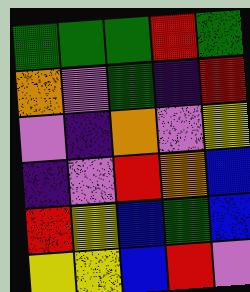[["green", "green", "green", "red", "green"], ["orange", "violet", "green", "indigo", "red"], ["violet", "indigo", "orange", "violet", "yellow"], ["indigo", "violet", "red", "orange", "blue"], ["red", "yellow", "blue", "green", "blue"], ["yellow", "yellow", "blue", "red", "violet"]]